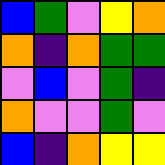[["blue", "green", "violet", "yellow", "orange"], ["orange", "indigo", "orange", "green", "green"], ["violet", "blue", "violet", "green", "indigo"], ["orange", "violet", "violet", "green", "violet"], ["blue", "indigo", "orange", "yellow", "yellow"]]